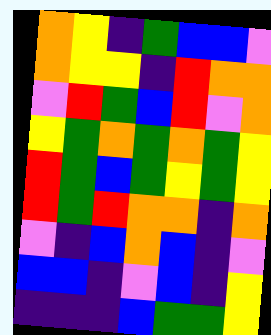[["orange", "yellow", "indigo", "green", "blue", "blue", "violet"], ["orange", "yellow", "yellow", "indigo", "red", "orange", "orange"], ["violet", "red", "green", "blue", "red", "violet", "orange"], ["yellow", "green", "orange", "green", "orange", "green", "yellow"], ["red", "green", "blue", "green", "yellow", "green", "yellow"], ["red", "green", "red", "orange", "orange", "indigo", "orange"], ["violet", "indigo", "blue", "orange", "blue", "indigo", "violet"], ["blue", "blue", "indigo", "violet", "blue", "indigo", "yellow"], ["indigo", "indigo", "indigo", "blue", "green", "green", "yellow"]]